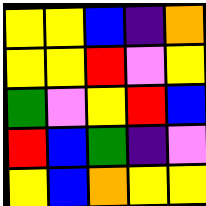[["yellow", "yellow", "blue", "indigo", "orange"], ["yellow", "yellow", "red", "violet", "yellow"], ["green", "violet", "yellow", "red", "blue"], ["red", "blue", "green", "indigo", "violet"], ["yellow", "blue", "orange", "yellow", "yellow"]]